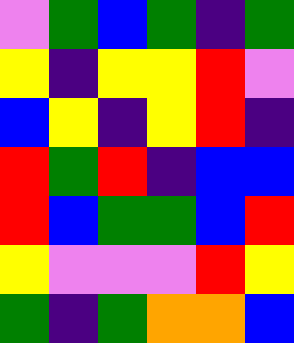[["violet", "green", "blue", "green", "indigo", "green"], ["yellow", "indigo", "yellow", "yellow", "red", "violet"], ["blue", "yellow", "indigo", "yellow", "red", "indigo"], ["red", "green", "red", "indigo", "blue", "blue"], ["red", "blue", "green", "green", "blue", "red"], ["yellow", "violet", "violet", "violet", "red", "yellow"], ["green", "indigo", "green", "orange", "orange", "blue"]]